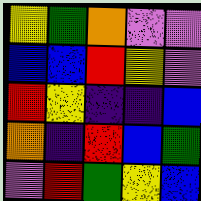[["yellow", "green", "orange", "violet", "violet"], ["blue", "blue", "red", "yellow", "violet"], ["red", "yellow", "indigo", "indigo", "blue"], ["orange", "indigo", "red", "blue", "green"], ["violet", "red", "green", "yellow", "blue"]]